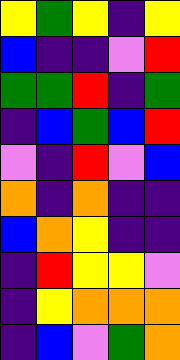[["yellow", "green", "yellow", "indigo", "yellow"], ["blue", "indigo", "indigo", "violet", "red"], ["green", "green", "red", "indigo", "green"], ["indigo", "blue", "green", "blue", "red"], ["violet", "indigo", "red", "violet", "blue"], ["orange", "indigo", "orange", "indigo", "indigo"], ["blue", "orange", "yellow", "indigo", "indigo"], ["indigo", "red", "yellow", "yellow", "violet"], ["indigo", "yellow", "orange", "orange", "orange"], ["indigo", "blue", "violet", "green", "orange"]]